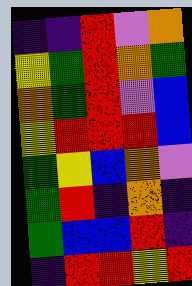[["indigo", "indigo", "red", "violet", "orange"], ["yellow", "green", "red", "orange", "green"], ["orange", "green", "red", "violet", "blue"], ["yellow", "red", "red", "red", "blue"], ["green", "yellow", "blue", "orange", "violet"], ["green", "red", "indigo", "orange", "indigo"], ["green", "blue", "blue", "red", "indigo"], ["indigo", "red", "red", "yellow", "red"]]